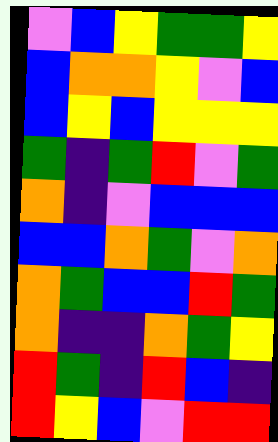[["violet", "blue", "yellow", "green", "green", "yellow"], ["blue", "orange", "orange", "yellow", "violet", "blue"], ["blue", "yellow", "blue", "yellow", "yellow", "yellow"], ["green", "indigo", "green", "red", "violet", "green"], ["orange", "indigo", "violet", "blue", "blue", "blue"], ["blue", "blue", "orange", "green", "violet", "orange"], ["orange", "green", "blue", "blue", "red", "green"], ["orange", "indigo", "indigo", "orange", "green", "yellow"], ["red", "green", "indigo", "red", "blue", "indigo"], ["red", "yellow", "blue", "violet", "red", "red"]]